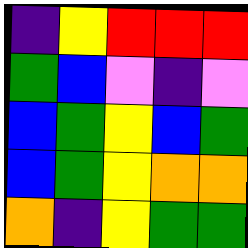[["indigo", "yellow", "red", "red", "red"], ["green", "blue", "violet", "indigo", "violet"], ["blue", "green", "yellow", "blue", "green"], ["blue", "green", "yellow", "orange", "orange"], ["orange", "indigo", "yellow", "green", "green"]]